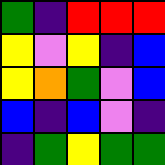[["green", "indigo", "red", "red", "red"], ["yellow", "violet", "yellow", "indigo", "blue"], ["yellow", "orange", "green", "violet", "blue"], ["blue", "indigo", "blue", "violet", "indigo"], ["indigo", "green", "yellow", "green", "green"]]